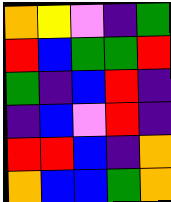[["orange", "yellow", "violet", "indigo", "green"], ["red", "blue", "green", "green", "red"], ["green", "indigo", "blue", "red", "indigo"], ["indigo", "blue", "violet", "red", "indigo"], ["red", "red", "blue", "indigo", "orange"], ["orange", "blue", "blue", "green", "orange"]]